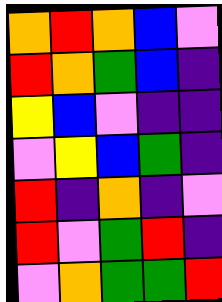[["orange", "red", "orange", "blue", "violet"], ["red", "orange", "green", "blue", "indigo"], ["yellow", "blue", "violet", "indigo", "indigo"], ["violet", "yellow", "blue", "green", "indigo"], ["red", "indigo", "orange", "indigo", "violet"], ["red", "violet", "green", "red", "indigo"], ["violet", "orange", "green", "green", "red"]]